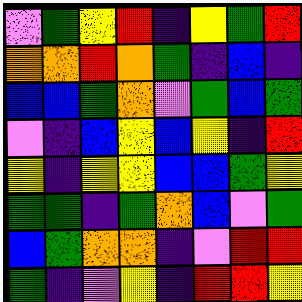[["violet", "green", "yellow", "red", "indigo", "yellow", "green", "red"], ["orange", "orange", "red", "orange", "green", "indigo", "blue", "indigo"], ["blue", "blue", "green", "orange", "violet", "green", "blue", "green"], ["violet", "indigo", "blue", "yellow", "blue", "yellow", "indigo", "red"], ["yellow", "indigo", "yellow", "yellow", "blue", "blue", "green", "yellow"], ["green", "green", "indigo", "green", "orange", "blue", "violet", "green"], ["blue", "green", "orange", "orange", "indigo", "violet", "red", "red"], ["green", "indigo", "violet", "yellow", "indigo", "red", "red", "yellow"]]